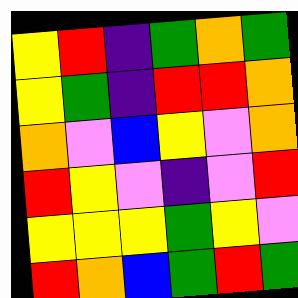[["yellow", "red", "indigo", "green", "orange", "green"], ["yellow", "green", "indigo", "red", "red", "orange"], ["orange", "violet", "blue", "yellow", "violet", "orange"], ["red", "yellow", "violet", "indigo", "violet", "red"], ["yellow", "yellow", "yellow", "green", "yellow", "violet"], ["red", "orange", "blue", "green", "red", "green"]]